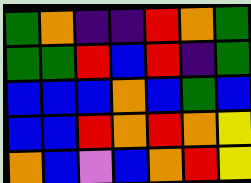[["green", "orange", "indigo", "indigo", "red", "orange", "green"], ["green", "green", "red", "blue", "red", "indigo", "green"], ["blue", "blue", "blue", "orange", "blue", "green", "blue"], ["blue", "blue", "red", "orange", "red", "orange", "yellow"], ["orange", "blue", "violet", "blue", "orange", "red", "yellow"]]